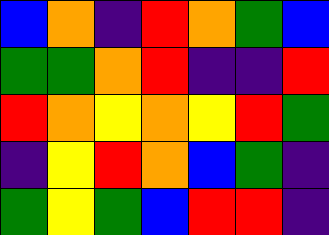[["blue", "orange", "indigo", "red", "orange", "green", "blue"], ["green", "green", "orange", "red", "indigo", "indigo", "red"], ["red", "orange", "yellow", "orange", "yellow", "red", "green"], ["indigo", "yellow", "red", "orange", "blue", "green", "indigo"], ["green", "yellow", "green", "blue", "red", "red", "indigo"]]